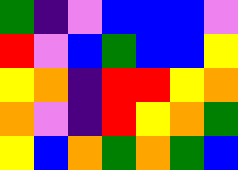[["green", "indigo", "violet", "blue", "blue", "blue", "violet"], ["red", "violet", "blue", "green", "blue", "blue", "yellow"], ["yellow", "orange", "indigo", "red", "red", "yellow", "orange"], ["orange", "violet", "indigo", "red", "yellow", "orange", "green"], ["yellow", "blue", "orange", "green", "orange", "green", "blue"]]